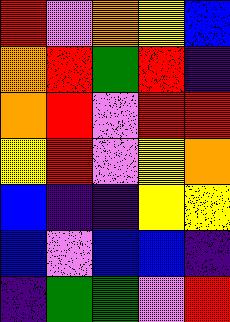[["red", "violet", "orange", "yellow", "blue"], ["orange", "red", "green", "red", "indigo"], ["orange", "red", "violet", "red", "red"], ["yellow", "red", "violet", "yellow", "orange"], ["blue", "indigo", "indigo", "yellow", "yellow"], ["blue", "violet", "blue", "blue", "indigo"], ["indigo", "green", "green", "violet", "red"]]